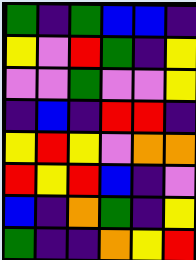[["green", "indigo", "green", "blue", "blue", "indigo"], ["yellow", "violet", "red", "green", "indigo", "yellow"], ["violet", "violet", "green", "violet", "violet", "yellow"], ["indigo", "blue", "indigo", "red", "red", "indigo"], ["yellow", "red", "yellow", "violet", "orange", "orange"], ["red", "yellow", "red", "blue", "indigo", "violet"], ["blue", "indigo", "orange", "green", "indigo", "yellow"], ["green", "indigo", "indigo", "orange", "yellow", "red"]]